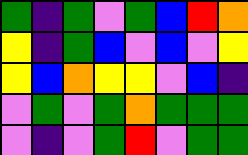[["green", "indigo", "green", "violet", "green", "blue", "red", "orange"], ["yellow", "indigo", "green", "blue", "violet", "blue", "violet", "yellow"], ["yellow", "blue", "orange", "yellow", "yellow", "violet", "blue", "indigo"], ["violet", "green", "violet", "green", "orange", "green", "green", "green"], ["violet", "indigo", "violet", "green", "red", "violet", "green", "green"]]